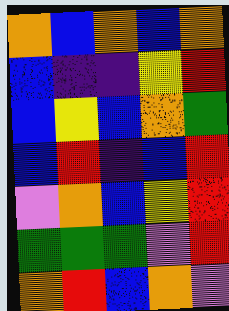[["orange", "blue", "orange", "blue", "orange"], ["blue", "indigo", "indigo", "yellow", "red"], ["blue", "yellow", "blue", "orange", "green"], ["blue", "red", "indigo", "blue", "red"], ["violet", "orange", "blue", "yellow", "red"], ["green", "green", "green", "violet", "red"], ["orange", "red", "blue", "orange", "violet"]]